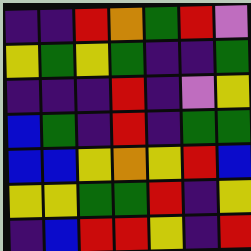[["indigo", "indigo", "red", "orange", "green", "red", "violet"], ["yellow", "green", "yellow", "green", "indigo", "indigo", "green"], ["indigo", "indigo", "indigo", "red", "indigo", "violet", "yellow"], ["blue", "green", "indigo", "red", "indigo", "green", "green"], ["blue", "blue", "yellow", "orange", "yellow", "red", "blue"], ["yellow", "yellow", "green", "green", "red", "indigo", "yellow"], ["indigo", "blue", "red", "red", "yellow", "indigo", "red"]]